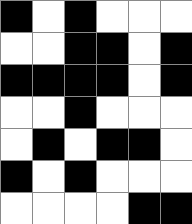[["black", "white", "black", "white", "white", "white"], ["white", "white", "black", "black", "white", "black"], ["black", "black", "black", "black", "white", "black"], ["white", "white", "black", "white", "white", "white"], ["white", "black", "white", "black", "black", "white"], ["black", "white", "black", "white", "white", "white"], ["white", "white", "white", "white", "black", "black"]]